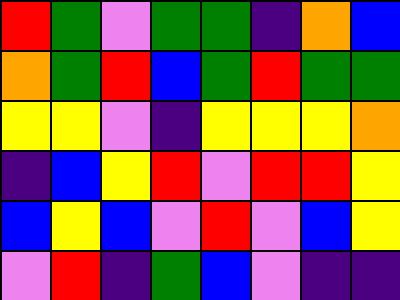[["red", "green", "violet", "green", "green", "indigo", "orange", "blue"], ["orange", "green", "red", "blue", "green", "red", "green", "green"], ["yellow", "yellow", "violet", "indigo", "yellow", "yellow", "yellow", "orange"], ["indigo", "blue", "yellow", "red", "violet", "red", "red", "yellow"], ["blue", "yellow", "blue", "violet", "red", "violet", "blue", "yellow"], ["violet", "red", "indigo", "green", "blue", "violet", "indigo", "indigo"]]